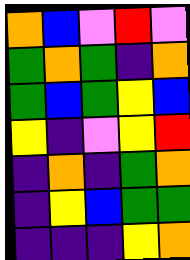[["orange", "blue", "violet", "red", "violet"], ["green", "orange", "green", "indigo", "orange"], ["green", "blue", "green", "yellow", "blue"], ["yellow", "indigo", "violet", "yellow", "red"], ["indigo", "orange", "indigo", "green", "orange"], ["indigo", "yellow", "blue", "green", "green"], ["indigo", "indigo", "indigo", "yellow", "orange"]]